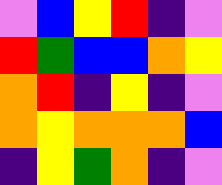[["violet", "blue", "yellow", "red", "indigo", "violet"], ["red", "green", "blue", "blue", "orange", "yellow"], ["orange", "red", "indigo", "yellow", "indigo", "violet"], ["orange", "yellow", "orange", "orange", "orange", "blue"], ["indigo", "yellow", "green", "orange", "indigo", "violet"]]